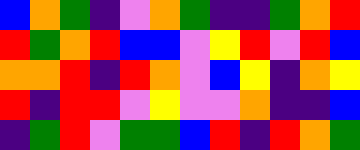[["blue", "orange", "green", "indigo", "violet", "orange", "green", "indigo", "indigo", "green", "orange", "red"], ["red", "green", "orange", "red", "blue", "blue", "violet", "yellow", "red", "violet", "red", "blue"], ["orange", "orange", "red", "indigo", "red", "orange", "violet", "blue", "yellow", "indigo", "orange", "yellow"], ["red", "indigo", "red", "red", "violet", "yellow", "violet", "violet", "orange", "indigo", "indigo", "blue"], ["indigo", "green", "red", "violet", "green", "green", "blue", "red", "indigo", "red", "orange", "green"]]